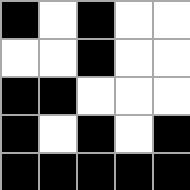[["black", "white", "black", "white", "white"], ["white", "white", "black", "white", "white"], ["black", "black", "white", "white", "white"], ["black", "white", "black", "white", "black"], ["black", "black", "black", "black", "black"]]